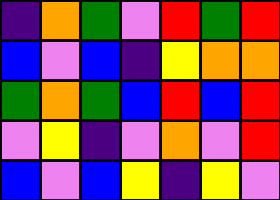[["indigo", "orange", "green", "violet", "red", "green", "red"], ["blue", "violet", "blue", "indigo", "yellow", "orange", "orange"], ["green", "orange", "green", "blue", "red", "blue", "red"], ["violet", "yellow", "indigo", "violet", "orange", "violet", "red"], ["blue", "violet", "blue", "yellow", "indigo", "yellow", "violet"]]